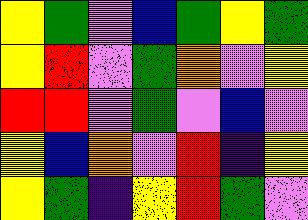[["yellow", "green", "violet", "blue", "green", "yellow", "green"], ["yellow", "red", "violet", "green", "orange", "violet", "yellow"], ["red", "red", "violet", "green", "violet", "blue", "violet"], ["yellow", "blue", "orange", "violet", "red", "indigo", "yellow"], ["yellow", "green", "indigo", "yellow", "red", "green", "violet"]]